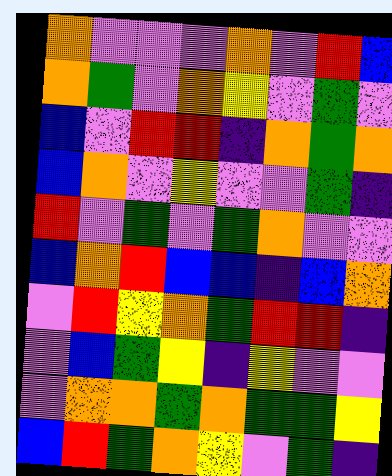[["orange", "violet", "violet", "violet", "orange", "violet", "red", "blue"], ["orange", "green", "violet", "orange", "yellow", "violet", "green", "violet"], ["blue", "violet", "red", "red", "indigo", "orange", "green", "orange"], ["blue", "orange", "violet", "yellow", "violet", "violet", "green", "indigo"], ["red", "violet", "green", "violet", "green", "orange", "violet", "violet"], ["blue", "orange", "red", "blue", "blue", "indigo", "blue", "orange"], ["violet", "red", "yellow", "orange", "green", "red", "red", "indigo"], ["violet", "blue", "green", "yellow", "indigo", "yellow", "violet", "violet"], ["violet", "orange", "orange", "green", "orange", "green", "green", "yellow"], ["blue", "red", "green", "orange", "yellow", "violet", "green", "indigo"]]